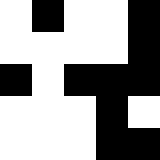[["white", "black", "white", "white", "black"], ["white", "white", "white", "white", "black"], ["black", "white", "black", "black", "black"], ["white", "white", "white", "black", "white"], ["white", "white", "white", "black", "black"]]